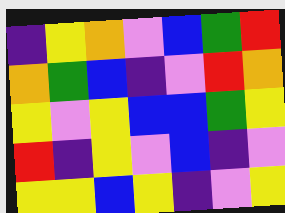[["indigo", "yellow", "orange", "violet", "blue", "green", "red"], ["orange", "green", "blue", "indigo", "violet", "red", "orange"], ["yellow", "violet", "yellow", "blue", "blue", "green", "yellow"], ["red", "indigo", "yellow", "violet", "blue", "indigo", "violet"], ["yellow", "yellow", "blue", "yellow", "indigo", "violet", "yellow"]]